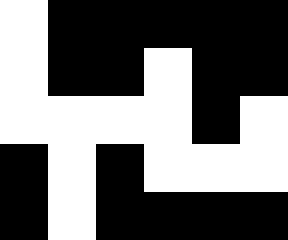[["white", "black", "black", "black", "black", "black"], ["white", "black", "black", "white", "black", "black"], ["white", "white", "white", "white", "black", "white"], ["black", "white", "black", "white", "white", "white"], ["black", "white", "black", "black", "black", "black"]]